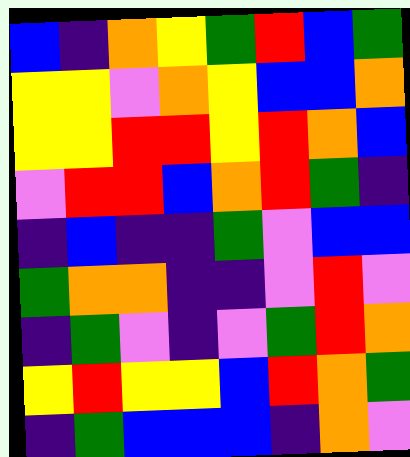[["blue", "indigo", "orange", "yellow", "green", "red", "blue", "green"], ["yellow", "yellow", "violet", "orange", "yellow", "blue", "blue", "orange"], ["yellow", "yellow", "red", "red", "yellow", "red", "orange", "blue"], ["violet", "red", "red", "blue", "orange", "red", "green", "indigo"], ["indigo", "blue", "indigo", "indigo", "green", "violet", "blue", "blue"], ["green", "orange", "orange", "indigo", "indigo", "violet", "red", "violet"], ["indigo", "green", "violet", "indigo", "violet", "green", "red", "orange"], ["yellow", "red", "yellow", "yellow", "blue", "red", "orange", "green"], ["indigo", "green", "blue", "blue", "blue", "indigo", "orange", "violet"]]